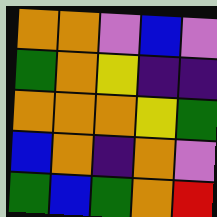[["orange", "orange", "violet", "blue", "violet"], ["green", "orange", "yellow", "indigo", "indigo"], ["orange", "orange", "orange", "yellow", "green"], ["blue", "orange", "indigo", "orange", "violet"], ["green", "blue", "green", "orange", "red"]]